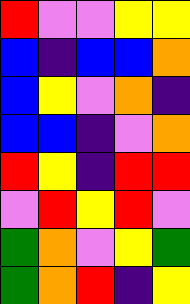[["red", "violet", "violet", "yellow", "yellow"], ["blue", "indigo", "blue", "blue", "orange"], ["blue", "yellow", "violet", "orange", "indigo"], ["blue", "blue", "indigo", "violet", "orange"], ["red", "yellow", "indigo", "red", "red"], ["violet", "red", "yellow", "red", "violet"], ["green", "orange", "violet", "yellow", "green"], ["green", "orange", "red", "indigo", "yellow"]]